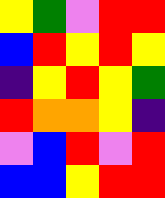[["yellow", "green", "violet", "red", "red"], ["blue", "red", "yellow", "red", "yellow"], ["indigo", "yellow", "red", "yellow", "green"], ["red", "orange", "orange", "yellow", "indigo"], ["violet", "blue", "red", "violet", "red"], ["blue", "blue", "yellow", "red", "red"]]